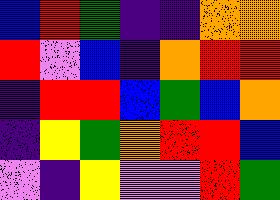[["blue", "red", "green", "indigo", "indigo", "orange", "orange"], ["red", "violet", "blue", "indigo", "orange", "red", "red"], ["indigo", "red", "red", "blue", "green", "blue", "orange"], ["indigo", "yellow", "green", "orange", "red", "red", "blue"], ["violet", "indigo", "yellow", "violet", "violet", "red", "green"]]